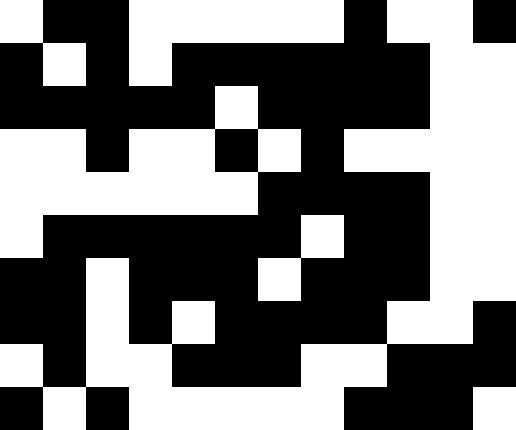[["white", "black", "black", "white", "white", "white", "white", "white", "black", "white", "white", "black"], ["black", "white", "black", "white", "black", "black", "black", "black", "black", "black", "white", "white"], ["black", "black", "black", "black", "black", "white", "black", "black", "black", "black", "white", "white"], ["white", "white", "black", "white", "white", "black", "white", "black", "white", "white", "white", "white"], ["white", "white", "white", "white", "white", "white", "black", "black", "black", "black", "white", "white"], ["white", "black", "black", "black", "black", "black", "black", "white", "black", "black", "white", "white"], ["black", "black", "white", "black", "black", "black", "white", "black", "black", "black", "white", "white"], ["black", "black", "white", "black", "white", "black", "black", "black", "black", "white", "white", "black"], ["white", "black", "white", "white", "black", "black", "black", "white", "white", "black", "black", "black"], ["black", "white", "black", "white", "white", "white", "white", "white", "black", "black", "black", "white"]]